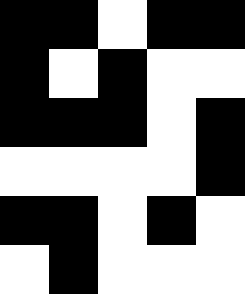[["black", "black", "white", "black", "black"], ["black", "white", "black", "white", "white"], ["black", "black", "black", "white", "black"], ["white", "white", "white", "white", "black"], ["black", "black", "white", "black", "white"], ["white", "black", "white", "white", "white"]]